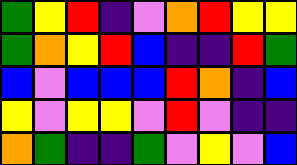[["green", "yellow", "red", "indigo", "violet", "orange", "red", "yellow", "yellow"], ["green", "orange", "yellow", "red", "blue", "indigo", "indigo", "red", "green"], ["blue", "violet", "blue", "blue", "blue", "red", "orange", "indigo", "blue"], ["yellow", "violet", "yellow", "yellow", "violet", "red", "violet", "indigo", "indigo"], ["orange", "green", "indigo", "indigo", "green", "violet", "yellow", "violet", "blue"]]